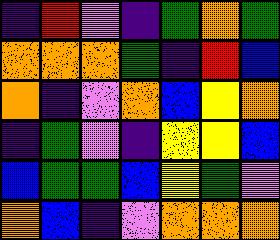[["indigo", "red", "violet", "indigo", "green", "orange", "green"], ["orange", "orange", "orange", "green", "indigo", "red", "blue"], ["orange", "indigo", "violet", "orange", "blue", "yellow", "orange"], ["indigo", "green", "violet", "indigo", "yellow", "yellow", "blue"], ["blue", "green", "green", "blue", "yellow", "green", "violet"], ["orange", "blue", "indigo", "violet", "orange", "orange", "orange"]]